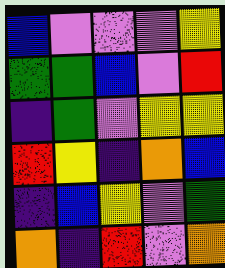[["blue", "violet", "violet", "violet", "yellow"], ["green", "green", "blue", "violet", "red"], ["indigo", "green", "violet", "yellow", "yellow"], ["red", "yellow", "indigo", "orange", "blue"], ["indigo", "blue", "yellow", "violet", "green"], ["orange", "indigo", "red", "violet", "orange"]]